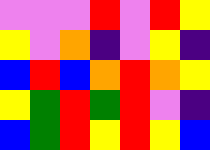[["violet", "violet", "violet", "red", "violet", "red", "yellow"], ["yellow", "violet", "orange", "indigo", "violet", "yellow", "indigo"], ["blue", "red", "blue", "orange", "red", "orange", "yellow"], ["yellow", "green", "red", "green", "red", "violet", "indigo"], ["blue", "green", "red", "yellow", "red", "yellow", "blue"]]